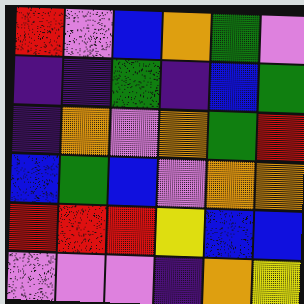[["red", "violet", "blue", "orange", "green", "violet"], ["indigo", "indigo", "green", "indigo", "blue", "green"], ["indigo", "orange", "violet", "orange", "green", "red"], ["blue", "green", "blue", "violet", "orange", "orange"], ["red", "red", "red", "yellow", "blue", "blue"], ["violet", "violet", "violet", "indigo", "orange", "yellow"]]